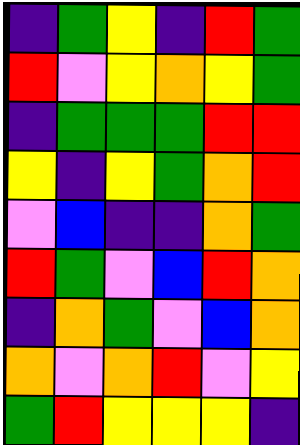[["indigo", "green", "yellow", "indigo", "red", "green"], ["red", "violet", "yellow", "orange", "yellow", "green"], ["indigo", "green", "green", "green", "red", "red"], ["yellow", "indigo", "yellow", "green", "orange", "red"], ["violet", "blue", "indigo", "indigo", "orange", "green"], ["red", "green", "violet", "blue", "red", "orange"], ["indigo", "orange", "green", "violet", "blue", "orange"], ["orange", "violet", "orange", "red", "violet", "yellow"], ["green", "red", "yellow", "yellow", "yellow", "indigo"]]